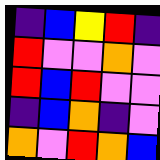[["indigo", "blue", "yellow", "red", "indigo"], ["red", "violet", "violet", "orange", "violet"], ["red", "blue", "red", "violet", "violet"], ["indigo", "blue", "orange", "indigo", "violet"], ["orange", "violet", "red", "orange", "blue"]]